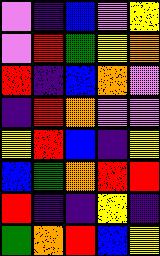[["violet", "indigo", "blue", "violet", "yellow"], ["violet", "red", "green", "yellow", "orange"], ["red", "indigo", "blue", "orange", "violet"], ["indigo", "red", "orange", "violet", "violet"], ["yellow", "red", "blue", "indigo", "yellow"], ["blue", "green", "orange", "red", "red"], ["red", "indigo", "indigo", "yellow", "indigo"], ["green", "orange", "red", "blue", "yellow"]]